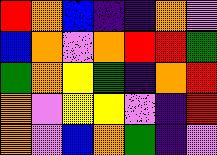[["red", "orange", "blue", "indigo", "indigo", "orange", "violet"], ["blue", "orange", "violet", "orange", "red", "red", "green"], ["green", "orange", "yellow", "green", "indigo", "orange", "red"], ["orange", "violet", "yellow", "yellow", "violet", "indigo", "red"], ["orange", "violet", "blue", "orange", "green", "indigo", "violet"]]